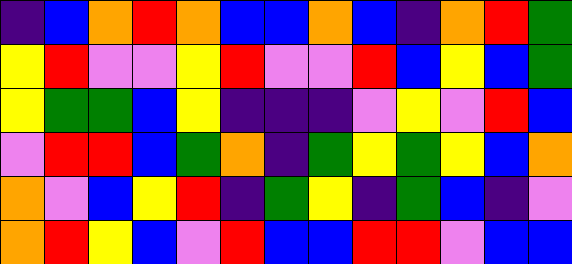[["indigo", "blue", "orange", "red", "orange", "blue", "blue", "orange", "blue", "indigo", "orange", "red", "green"], ["yellow", "red", "violet", "violet", "yellow", "red", "violet", "violet", "red", "blue", "yellow", "blue", "green"], ["yellow", "green", "green", "blue", "yellow", "indigo", "indigo", "indigo", "violet", "yellow", "violet", "red", "blue"], ["violet", "red", "red", "blue", "green", "orange", "indigo", "green", "yellow", "green", "yellow", "blue", "orange"], ["orange", "violet", "blue", "yellow", "red", "indigo", "green", "yellow", "indigo", "green", "blue", "indigo", "violet"], ["orange", "red", "yellow", "blue", "violet", "red", "blue", "blue", "red", "red", "violet", "blue", "blue"]]